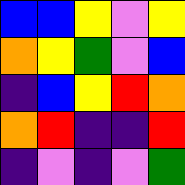[["blue", "blue", "yellow", "violet", "yellow"], ["orange", "yellow", "green", "violet", "blue"], ["indigo", "blue", "yellow", "red", "orange"], ["orange", "red", "indigo", "indigo", "red"], ["indigo", "violet", "indigo", "violet", "green"]]